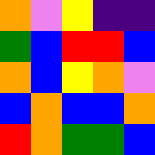[["orange", "violet", "yellow", "indigo", "indigo"], ["green", "blue", "red", "red", "blue"], ["orange", "blue", "yellow", "orange", "violet"], ["blue", "orange", "blue", "blue", "orange"], ["red", "orange", "green", "green", "blue"]]